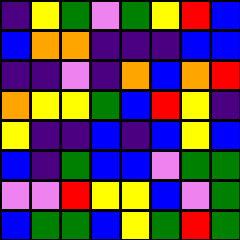[["indigo", "yellow", "green", "violet", "green", "yellow", "red", "blue"], ["blue", "orange", "orange", "indigo", "indigo", "indigo", "blue", "blue"], ["indigo", "indigo", "violet", "indigo", "orange", "blue", "orange", "red"], ["orange", "yellow", "yellow", "green", "blue", "red", "yellow", "indigo"], ["yellow", "indigo", "indigo", "blue", "indigo", "blue", "yellow", "blue"], ["blue", "indigo", "green", "blue", "blue", "violet", "green", "green"], ["violet", "violet", "red", "yellow", "yellow", "blue", "violet", "green"], ["blue", "green", "green", "blue", "yellow", "green", "red", "green"]]